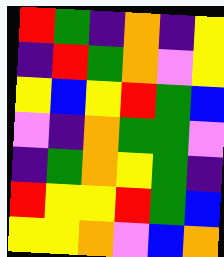[["red", "green", "indigo", "orange", "indigo", "yellow"], ["indigo", "red", "green", "orange", "violet", "yellow"], ["yellow", "blue", "yellow", "red", "green", "blue"], ["violet", "indigo", "orange", "green", "green", "violet"], ["indigo", "green", "orange", "yellow", "green", "indigo"], ["red", "yellow", "yellow", "red", "green", "blue"], ["yellow", "yellow", "orange", "violet", "blue", "orange"]]